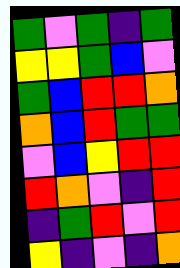[["green", "violet", "green", "indigo", "green"], ["yellow", "yellow", "green", "blue", "violet"], ["green", "blue", "red", "red", "orange"], ["orange", "blue", "red", "green", "green"], ["violet", "blue", "yellow", "red", "red"], ["red", "orange", "violet", "indigo", "red"], ["indigo", "green", "red", "violet", "red"], ["yellow", "indigo", "violet", "indigo", "orange"]]